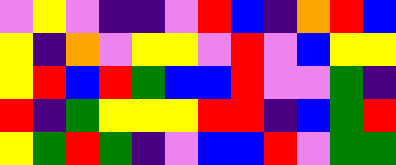[["violet", "yellow", "violet", "indigo", "indigo", "violet", "red", "blue", "indigo", "orange", "red", "blue"], ["yellow", "indigo", "orange", "violet", "yellow", "yellow", "violet", "red", "violet", "blue", "yellow", "yellow"], ["yellow", "red", "blue", "red", "green", "blue", "blue", "red", "violet", "violet", "green", "indigo"], ["red", "indigo", "green", "yellow", "yellow", "yellow", "red", "red", "indigo", "blue", "green", "red"], ["yellow", "green", "red", "green", "indigo", "violet", "blue", "blue", "red", "violet", "green", "green"]]